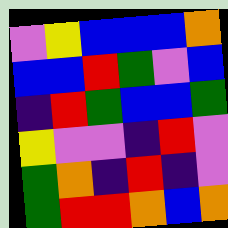[["violet", "yellow", "blue", "blue", "blue", "orange"], ["blue", "blue", "red", "green", "violet", "blue"], ["indigo", "red", "green", "blue", "blue", "green"], ["yellow", "violet", "violet", "indigo", "red", "violet"], ["green", "orange", "indigo", "red", "indigo", "violet"], ["green", "red", "red", "orange", "blue", "orange"]]